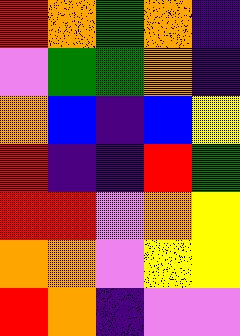[["red", "orange", "green", "orange", "indigo"], ["violet", "green", "green", "orange", "indigo"], ["orange", "blue", "indigo", "blue", "yellow"], ["red", "indigo", "indigo", "red", "green"], ["red", "red", "violet", "orange", "yellow"], ["orange", "orange", "violet", "yellow", "yellow"], ["red", "orange", "indigo", "violet", "violet"]]